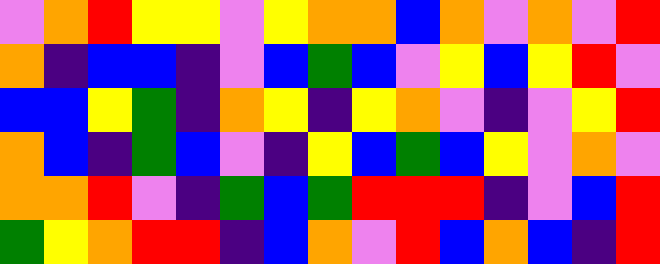[["violet", "orange", "red", "yellow", "yellow", "violet", "yellow", "orange", "orange", "blue", "orange", "violet", "orange", "violet", "red"], ["orange", "indigo", "blue", "blue", "indigo", "violet", "blue", "green", "blue", "violet", "yellow", "blue", "yellow", "red", "violet"], ["blue", "blue", "yellow", "green", "indigo", "orange", "yellow", "indigo", "yellow", "orange", "violet", "indigo", "violet", "yellow", "red"], ["orange", "blue", "indigo", "green", "blue", "violet", "indigo", "yellow", "blue", "green", "blue", "yellow", "violet", "orange", "violet"], ["orange", "orange", "red", "violet", "indigo", "green", "blue", "green", "red", "red", "red", "indigo", "violet", "blue", "red"], ["green", "yellow", "orange", "red", "red", "indigo", "blue", "orange", "violet", "red", "blue", "orange", "blue", "indigo", "red"]]